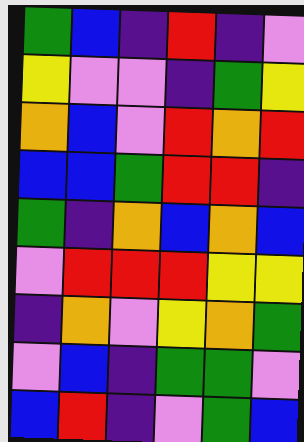[["green", "blue", "indigo", "red", "indigo", "violet"], ["yellow", "violet", "violet", "indigo", "green", "yellow"], ["orange", "blue", "violet", "red", "orange", "red"], ["blue", "blue", "green", "red", "red", "indigo"], ["green", "indigo", "orange", "blue", "orange", "blue"], ["violet", "red", "red", "red", "yellow", "yellow"], ["indigo", "orange", "violet", "yellow", "orange", "green"], ["violet", "blue", "indigo", "green", "green", "violet"], ["blue", "red", "indigo", "violet", "green", "blue"]]